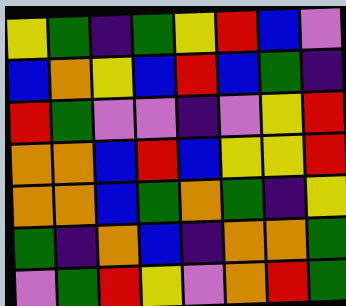[["yellow", "green", "indigo", "green", "yellow", "red", "blue", "violet"], ["blue", "orange", "yellow", "blue", "red", "blue", "green", "indigo"], ["red", "green", "violet", "violet", "indigo", "violet", "yellow", "red"], ["orange", "orange", "blue", "red", "blue", "yellow", "yellow", "red"], ["orange", "orange", "blue", "green", "orange", "green", "indigo", "yellow"], ["green", "indigo", "orange", "blue", "indigo", "orange", "orange", "green"], ["violet", "green", "red", "yellow", "violet", "orange", "red", "green"]]